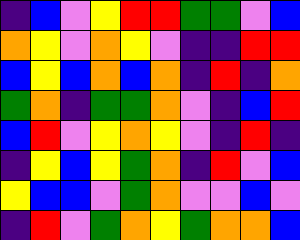[["indigo", "blue", "violet", "yellow", "red", "red", "green", "green", "violet", "blue"], ["orange", "yellow", "violet", "orange", "yellow", "violet", "indigo", "indigo", "red", "red"], ["blue", "yellow", "blue", "orange", "blue", "orange", "indigo", "red", "indigo", "orange"], ["green", "orange", "indigo", "green", "green", "orange", "violet", "indigo", "blue", "red"], ["blue", "red", "violet", "yellow", "orange", "yellow", "violet", "indigo", "red", "indigo"], ["indigo", "yellow", "blue", "yellow", "green", "orange", "indigo", "red", "violet", "blue"], ["yellow", "blue", "blue", "violet", "green", "orange", "violet", "violet", "blue", "violet"], ["indigo", "red", "violet", "green", "orange", "yellow", "green", "orange", "orange", "blue"]]